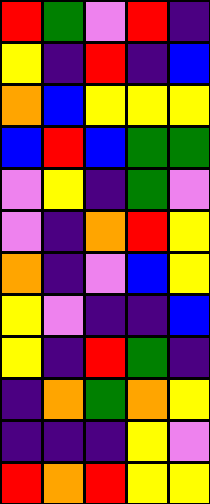[["red", "green", "violet", "red", "indigo"], ["yellow", "indigo", "red", "indigo", "blue"], ["orange", "blue", "yellow", "yellow", "yellow"], ["blue", "red", "blue", "green", "green"], ["violet", "yellow", "indigo", "green", "violet"], ["violet", "indigo", "orange", "red", "yellow"], ["orange", "indigo", "violet", "blue", "yellow"], ["yellow", "violet", "indigo", "indigo", "blue"], ["yellow", "indigo", "red", "green", "indigo"], ["indigo", "orange", "green", "orange", "yellow"], ["indigo", "indigo", "indigo", "yellow", "violet"], ["red", "orange", "red", "yellow", "yellow"]]